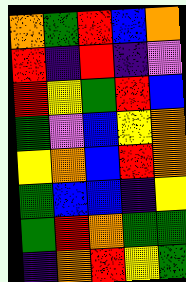[["orange", "green", "red", "blue", "orange"], ["red", "indigo", "red", "indigo", "violet"], ["red", "yellow", "green", "red", "blue"], ["green", "violet", "blue", "yellow", "orange"], ["yellow", "orange", "blue", "red", "orange"], ["green", "blue", "blue", "indigo", "yellow"], ["green", "red", "orange", "green", "green"], ["indigo", "orange", "red", "yellow", "green"]]